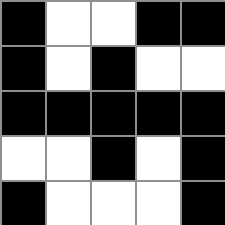[["black", "white", "white", "black", "black"], ["black", "white", "black", "white", "white"], ["black", "black", "black", "black", "black"], ["white", "white", "black", "white", "black"], ["black", "white", "white", "white", "black"]]